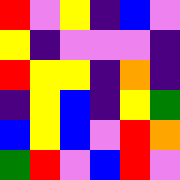[["red", "violet", "yellow", "indigo", "blue", "violet"], ["yellow", "indigo", "violet", "violet", "violet", "indigo"], ["red", "yellow", "yellow", "indigo", "orange", "indigo"], ["indigo", "yellow", "blue", "indigo", "yellow", "green"], ["blue", "yellow", "blue", "violet", "red", "orange"], ["green", "red", "violet", "blue", "red", "violet"]]